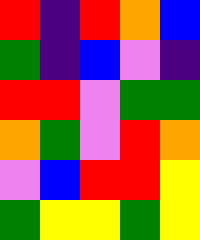[["red", "indigo", "red", "orange", "blue"], ["green", "indigo", "blue", "violet", "indigo"], ["red", "red", "violet", "green", "green"], ["orange", "green", "violet", "red", "orange"], ["violet", "blue", "red", "red", "yellow"], ["green", "yellow", "yellow", "green", "yellow"]]